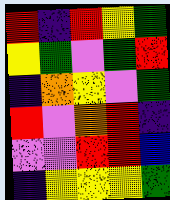[["red", "indigo", "red", "yellow", "green"], ["yellow", "green", "violet", "green", "red"], ["indigo", "orange", "yellow", "violet", "green"], ["red", "violet", "orange", "red", "indigo"], ["violet", "violet", "red", "red", "blue"], ["indigo", "yellow", "yellow", "yellow", "green"]]